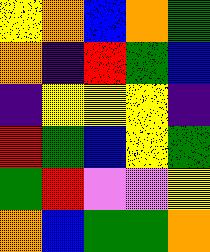[["yellow", "orange", "blue", "orange", "green"], ["orange", "indigo", "red", "green", "blue"], ["indigo", "yellow", "yellow", "yellow", "indigo"], ["red", "green", "blue", "yellow", "green"], ["green", "red", "violet", "violet", "yellow"], ["orange", "blue", "green", "green", "orange"]]